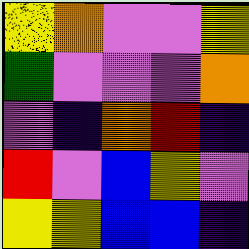[["yellow", "orange", "violet", "violet", "yellow"], ["green", "violet", "violet", "violet", "orange"], ["violet", "indigo", "orange", "red", "indigo"], ["red", "violet", "blue", "yellow", "violet"], ["yellow", "yellow", "blue", "blue", "indigo"]]